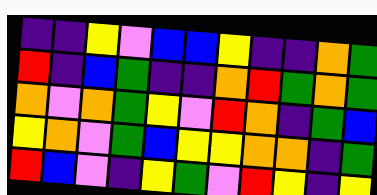[["indigo", "indigo", "yellow", "violet", "blue", "blue", "yellow", "indigo", "indigo", "orange", "green"], ["red", "indigo", "blue", "green", "indigo", "indigo", "orange", "red", "green", "orange", "green"], ["orange", "violet", "orange", "green", "yellow", "violet", "red", "orange", "indigo", "green", "blue"], ["yellow", "orange", "violet", "green", "blue", "yellow", "yellow", "orange", "orange", "indigo", "green"], ["red", "blue", "violet", "indigo", "yellow", "green", "violet", "red", "yellow", "indigo", "yellow"]]